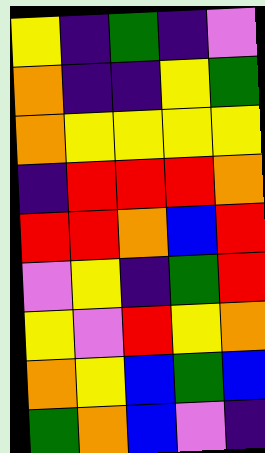[["yellow", "indigo", "green", "indigo", "violet"], ["orange", "indigo", "indigo", "yellow", "green"], ["orange", "yellow", "yellow", "yellow", "yellow"], ["indigo", "red", "red", "red", "orange"], ["red", "red", "orange", "blue", "red"], ["violet", "yellow", "indigo", "green", "red"], ["yellow", "violet", "red", "yellow", "orange"], ["orange", "yellow", "blue", "green", "blue"], ["green", "orange", "blue", "violet", "indigo"]]